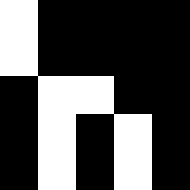[["white", "black", "black", "black", "black"], ["white", "black", "black", "black", "black"], ["black", "white", "white", "black", "black"], ["black", "white", "black", "white", "black"], ["black", "white", "black", "white", "black"]]